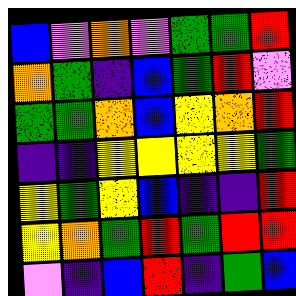[["blue", "violet", "orange", "violet", "green", "green", "red"], ["orange", "green", "indigo", "blue", "green", "red", "violet"], ["green", "green", "orange", "blue", "yellow", "orange", "red"], ["indigo", "indigo", "yellow", "yellow", "yellow", "yellow", "green"], ["yellow", "green", "yellow", "blue", "indigo", "indigo", "red"], ["yellow", "orange", "green", "red", "green", "red", "red"], ["violet", "indigo", "blue", "red", "indigo", "green", "blue"]]